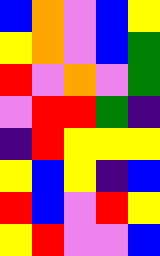[["blue", "orange", "violet", "blue", "yellow"], ["yellow", "orange", "violet", "blue", "green"], ["red", "violet", "orange", "violet", "green"], ["violet", "red", "red", "green", "indigo"], ["indigo", "red", "yellow", "yellow", "yellow"], ["yellow", "blue", "yellow", "indigo", "blue"], ["red", "blue", "violet", "red", "yellow"], ["yellow", "red", "violet", "violet", "blue"]]